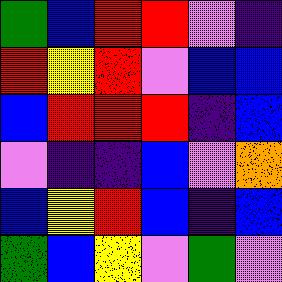[["green", "blue", "red", "red", "violet", "indigo"], ["red", "yellow", "red", "violet", "blue", "blue"], ["blue", "red", "red", "red", "indigo", "blue"], ["violet", "indigo", "indigo", "blue", "violet", "orange"], ["blue", "yellow", "red", "blue", "indigo", "blue"], ["green", "blue", "yellow", "violet", "green", "violet"]]